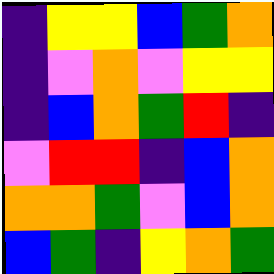[["indigo", "yellow", "yellow", "blue", "green", "orange"], ["indigo", "violet", "orange", "violet", "yellow", "yellow"], ["indigo", "blue", "orange", "green", "red", "indigo"], ["violet", "red", "red", "indigo", "blue", "orange"], ["orange", "orange", "green", "violet", "blue", "orange"], ["blue", "green", "indigo", "yellow", "orange", "green"]]